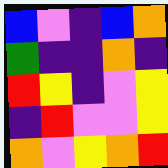[["blue", "violet", "indigo", "blue", "orange"], ["green", "indigo", "indigo", "orange", "indigo"], ["red", "yellow", "indigo", "violet", "yellow"], ["indigo", "red", "violet", "violet", "yellow"], ["orange", "violet", "yellow", "orange", "red"]]